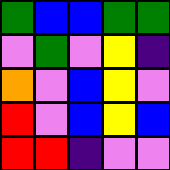[["green", "blue", "blue", "green", "green"], ["violet", "green", "violet", "yellow", "indigo"], ["orange", "violet", "blue", "yellow", "violet"], ["red", "violet", "blue", "yellow", "blue"], ["red", "red", "indigo", "violet", "violet"]]